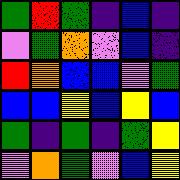[["green", "red", "green", "indigo", "blue", "indigo"], ["violet", "green", "orange", "violet", "blue", "indigo"], ["red", "orange", "blue", "blue", "violet", "green"], ["blue", "blue", "yellow", "blue", "yellow", "blue"], ["green", "indigo", "green", "indigo", "green", "yellow"], ["violet", "orange", "green", "violet", "blue", "yellow"]]